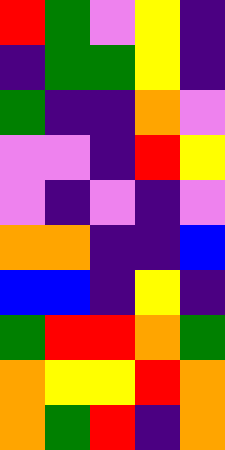[["red", "green", "violet", "yellow", "indigo"], ["indigo", "green", "green", "yellow", "indigo"], ["green", "indigo", "indigo", "orange", "violet"], ["violet", "violet", "indigo", "red", "yellow"], ["violet", "indigo", "violet", "indigo", "violet"], ["orange", "orange", "indigo", "indigo", "blue"], ["blue", "blue", "indigo", "yellow", "indigo"], ["green", "red", "red", "orange", "green"], ["orange", "yellow", "yellow", "red", "orange"], ["orange", "green", "red", "indigo", "orange"]]